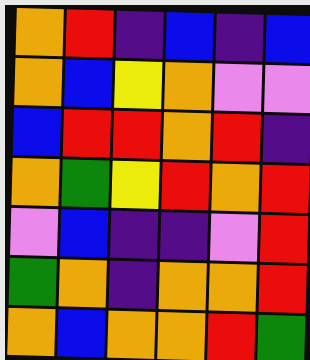[["orange", "red", "indigo", "blue", "indigo", "blue"], ["orange", "blue", "yellow", "orange", "violet", "violet"], ["blue", "red", "red", "orange", "red", "indigo"], ["orange", "green", "yellow", "red", "orange", "red"], ["violet", "blue", "indigo", "indigo", "violet", "red"], ["green", "orange", "indigo", "orange", "orange", "red"], ["orange", "blue", "orange", "orange", "red", "green"]]